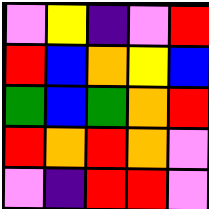[["violet", "yellow", "indigo", "violet", "red"], ["red", "blue", "orange", "yellow", "blue"], ["green", "blue", "green", "orange", "red"], ["red", "orange", "red", "orange", "violet"], ["violet", "indigo", "red", "red", "violet"]]